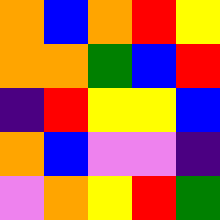[["orange", "blue", "orange", "red", "yellow"], ["orange", "orange", "green", "blue", "red"], ["indigo", "red", "yellow", "yellow", "blue"], ["orange", "blue", "violet", "violet", "indigo"], ["violet", "orange", "yellow", "red", "green"]]